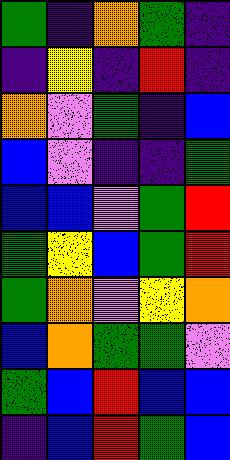[["green", "indigo", "orange", "green", "indigo"], ["indigo", "yellow", "indigo", "red", "indigo"], ["orange", "violet", "green", "indigo", "blue"], ["blue", "violet", "indigo", "indigo", "green"], ["blue", "blue", "violet", "green", "red"], ["green", "yellow", "blue", "green", "red"], ["green", "orange", "violet", "yellow", "orange"], ["blue", "orange", "green", "green", "violet"], ["green", "blue", "red", "blue", "blue"], ["indigo", "blue", "red", "green", "blue"]]